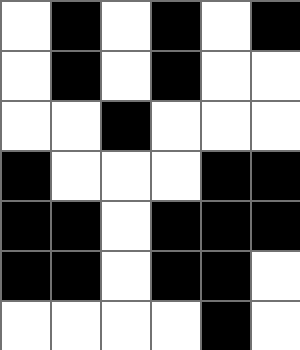[["white", "black", "white", "black", "white", "black"], ["white", "black", "white", "black", "white", "white"], ["white", "white", "black", "white", "white", "white"], ["black", "white", "white", "white", "black", "black"], ["black", "black", "white", "black", "black", "black"], ["black", "black", "white", "black", "black", "white"], ["white", "white", "white", "white", "black", "white"]]